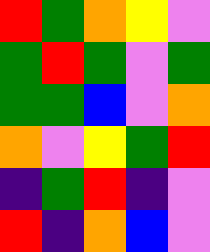[["red", "green", "orange", "yellow", "violet"], ["green", "red", "green", "violet", "green"], ["green", "green", "blue", "violet", "orange"], ["orange", "violet", "yellow", "green", "red"], ["indigo", "green", "red", "indigo", "violet"], ["red", "indigo", "orange", "blue", "violet"]]